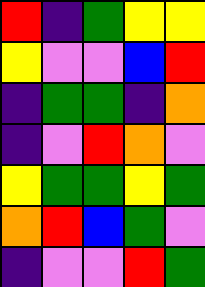[["red", "indigo", "green", "yellow", "yellow"], ["yellow", "violet", "violet", "blue", "red"], ["indigo", "green", "green", "indigo", "orange"], ["indigo", "violet", "red", "orange", "violet"], ["yellow", "green", "green", "yellow", "green"], ["orange", "red", "blue", "green", "violet"], ["indigo", "violet", "violet", "red", "green"]]